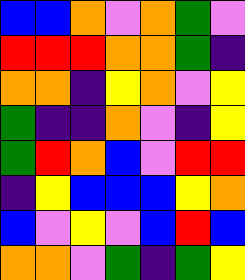[["blue", "blue", "orange", "violet", "orange", "green", "violet"], ["red", "red", "red", "orange", "orange", "green", "indigo"], ["orange", "orange", "indigo", "yellow", "orange", "violet", "yellow"], ["green", "indigo", "indigo", "orange", "violet", "indigo", "yellow"], ["green", "red", "orange", "blue", "violet", "red", "red"], ["indigo", "yellow", "blue", "blue", "blue", "yellow", "orange"], ["blue", "violet", "yellow", "violet", "blue", "red", "blue"], ["orange", "orange", "violet", "green", "indigo", "green", "yellow"]]